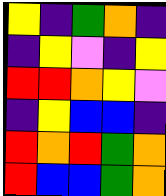[["yellow", "indigo", "green", "orange", "indigo"], ["indigo", "yellow", "violet", "indigo", "yellow"], ["red", "red", "orange", "yellow", "violet"], ["indigo", "yellow", "blue", "blue", "indigo"], ["red", "orange", "red", "green", "orange"], ["red", "blue", "blue", "green", "orange"]]